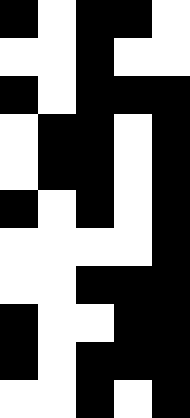[["black", "white", "black", "black", "white"], ["white", "white", "black", "white", "white"], ["black", "white", "black", "black", "black"], ["white", "black", "black", "white", "black"], ["white", "black", "black", "white", "black"], ["black", "white", "black", "white", "black"], ["white", "white", "white", "white", "black"], ["white", "white", "black", "black", "black"], ["black", "white", "white", "black", "black"], ["black", "white", "black", "black", "black"], ["white", "white", "black", "white", "black"]]